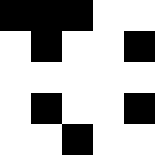[["black", "black", "black", "white", "white"], ["white", "black", "white", "white", "black"], ["white", "white", "white", "white", "white"], ["white", "black", "white", "white", "black"], ["white", "white", "black", "white", "white"]]